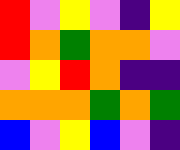[["red", "violet", "yellow", "violet", "indigo", "yellow"], ["red", "orange", "green", "orange", "orange", "violet"], ["violet", "yellow", "red", "orange", "indigo", "indigo"], ["orange", "orange", "orange", "green", "orange", "green"], ["blue", "violet", "yellow", "blue", "violet", "indigo"]]